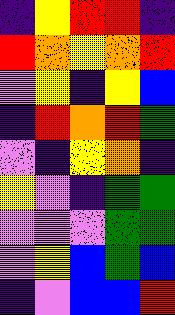[["indigo", "yellow", "red", "red", "indigo"], ["red", "orange", "yellow", "orange", "red"], ["violet", "yellow", "indigo", "yellow", "blue"], ["indigo", "red", "orange", "red", "green"], ["violet", "indigo", "yellow", "orange", "indigo"], ["yellow", "violet", "indigo", "green", "green"], ["violet", "violet", "violet", "green", "green"], ["violet", "yellow", "blue", "green", "blue"], ["indigo", "violet", "blue", "blue", "red"]]